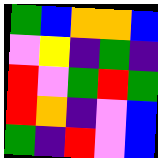[["green", "blue", "orange", "orange", "blue"], ["violet", "yellow", "indigo", "green", "indigo"], ["red", "violet", "green", "red", "green"], ["red", "orange", "indigo", "violet", "blue"], ["green", "indigo", "red", "violet", "blue"]]